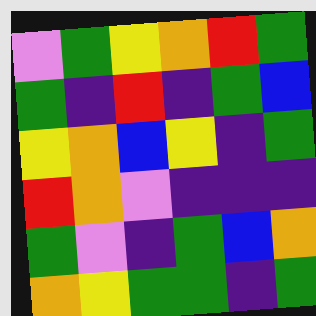[["violet", "green", "yellow", "orange", "red", "green"], ["green", "indigo", "red", "indigo", "green", "blue"], ["yellow", "orange", "blue", "yellow", "indigo", "green"], ["red", "orange", "violet", "indigo", "indigo", "indigo"], ["green", "violet", "indigo", "green", "blue", "orange"], ["orange", "yellow", "green", "green", "indigo", "green"]]